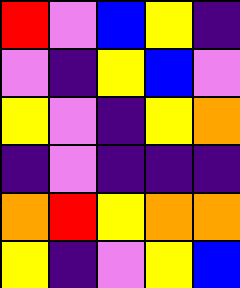[["red", "violet", "blue", "yellow", "indigo"], ["violet", "indigo", "yellow", "blue", "violet"], ["yellow", "violet", "indigo", "yellow", "orange"], ["indigo", "violet", "indigo", "indigo", "indigo"], ["orange", "red", "yellow", "orange", "orange"], ["yellow", "indigo", "violet", "yellow", "blue"]]